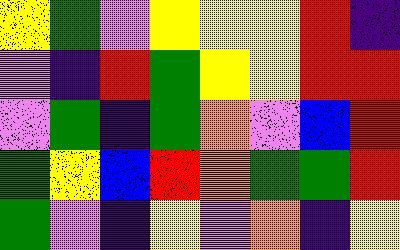[["yellow", "green", "violet", "yellow", "yellow", "yellow", "red", "indigo"], ["violet", "indigo", "red", "green", "yellow", "yellow", "red", "red"], ["violet", "green", "indigo", "green", "orange", "violet", "blue", "red"], ["green", "yellow", "blue", "red", "orange", "green", "green", "red"], ["green", "violet", "indigo", "yellow", "violet", "orange", "indigo", "yellow"]]